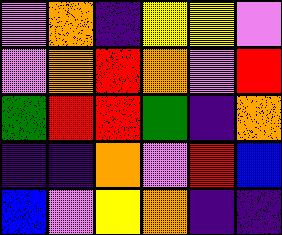[["violet", "orange", "indigo", "yellow", "yellow", "violet"], ["violet", "orange", "red", "orange", "violet", "red"], ["green", "red", "red", "green", "indigo", "orange"], ["indigo", "indigo", "orange", "violet", "red", "blue"], ["blue", "violet", "yellow", "orange", "indigo", "indigo"]]